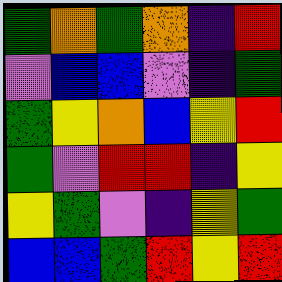[["green", "orange", "green", "orange", "indigo", "red"], ["violet", "blue", "blue", "violet", "indigo", "green"], ["green", "yellow", "orange", "blue", "yellow", "red"], ["green", "violet", "red", "red", "indigo", "yellow"], ["yellow", "green", "violet", "indigo", "yellow", "green"], ["blue", "blue", "green", "red", "yellow", "red"]]